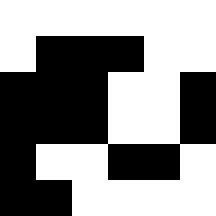[["white", "white", "white", "white", "white", "white"], ["white", "black", "black", "black", "white", "white"], ["black", "black", "black", "white", "white", "black"], ["black", "black", "black", "white", "white", "black"], ["black", "white", "white", "black", "black", "white"], ["black", "black", "white", "white", "white", "white"]]